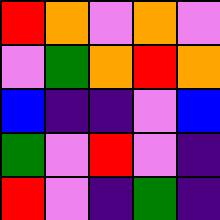[["red", "orange", "violet", "orange", "violet"], ["violet", "green", "orange", "red", "orange"], ["blue", "indigo", "indigo", "violet", "blue"], ["green", "violet", "red", "violet", "indigo"], ["red", "violet", "indigo", "green", "indigo"]]